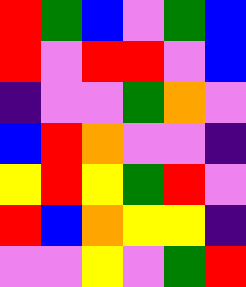[["red", "green", "blue", "violet", "green", "blue"], ["red", "violet", "red", "red", "violet", "blue"], ["indigo", "violet", "violet", "green", "orange", "violet"], ["blue", "red", "orange", "violet", "violet", "indigo"], ["yellow", "red", "yellow", "green", "red", "violet"], ["red", "blue", "orange", "yellow", "yellow", "indigo"], ["violet", "violet", "yellow", "violet", "green", "red"]]